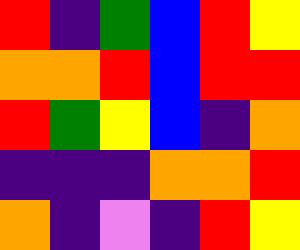[["red", "indigo", "green", "blue", "red", "yellow"], ["orange", "orange", "red", "blue", "red", "red"], ["red", "green", "yellow", "blue", "indigo", "orange"], ["indigo", "indigo", "indigo", "orange", "orange", "red"], ["orange", "indigo", "violet", "indigo", "red", "yellow"]]